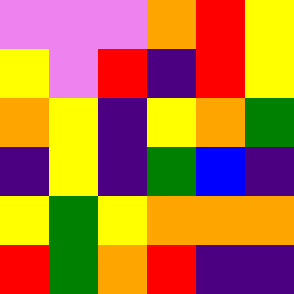[["violet", "violet", "violet", "orange", "red", "yellow"], ["yellow", "violet", "red", "indigo", "red", "yellow"], ["orange", "yellow", "indigo", "yellow", "orange", "green"], ["indigo", "yellow", "indigo", "green", "blue", "indigo"], ["yellow", "green", "yellow", "orange", "orange", "orange"], ["red", "green", "orange", "red", "indigo", "indigo"]]